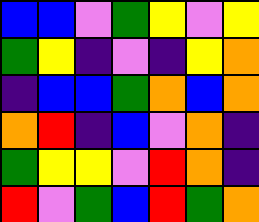[["blue", "blue", "violet", "green", "yellow", "violet", "yellow"], ["green", "yellow", "indigo", "violet", "indigo", "yellow", "orange"], ["indigo", "blue", "blue", "green", "orange", "blue", "orange"], ["orange", "red", "indigo", "blue", "violet", "orange", "indigo"], ["green", "yellow", "yellow", "violet", "red", "orange", "indigo"], ["red", "violet", "green", "blue", "red", "green", "orange"]]